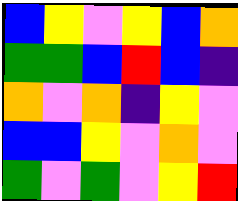[["blue", "yellow", "violet", "yellow", "blue", "orange"], ["green", "green", "blue", "red", "blue", "indigo"], ["orange", "violet", "orange", "indigo", "yellow", "violet"], ["blue", "blue", "yellow", "violet", "orange", "violet"], ["green", "violet", "green", "violet", "yellow", "red"]]